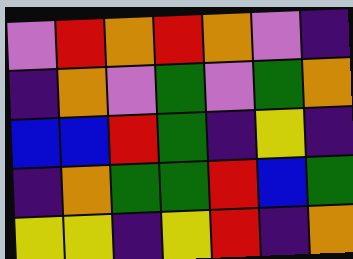[["violet", "red", "orange", "red", "orange", "violet", "indigo"], ["indigo", "orange", "violet", "green", "violet", "green", "orange"], ["blue", "blue", "red", "green", "indigo", "yellow", "indigo"], ["indigo", "orange", "green", "green", "red", "blue", "green"], ["yellow", "yellow", "indigo", "yellow", "red", "indigo", "orange"]]